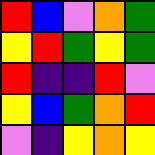[["red", "blue", "violet", "orange", "green"], ["yellow", "red", "green", "yellow", "green"], ["red", "indigo", "indigo", "red", "violet"], ["yellow", "blue", "green", "orange", "red"], ["violet", "indigo", "yellow", "orange", "yellow"]]